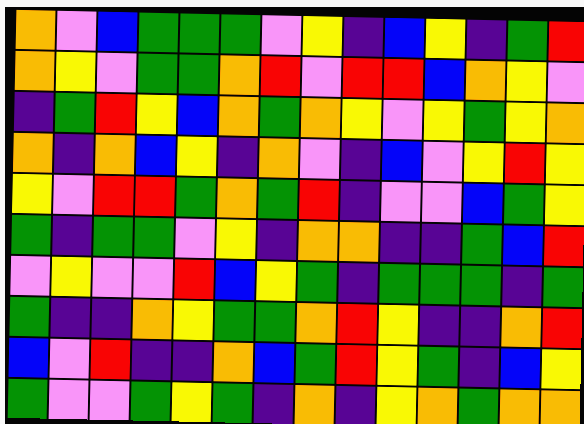[["orange", "violet", "blue", "green", "green", "green", "violet", "yellow", "indigo", "blue", "yellow", "indigo", "green", "red"], ["orange", "yellow", "violet", "green", "green", "orange", "red", "violet", "red", "red", "blue", "orange", "yellow", "violet"], ["indigo", "green", "red", "yellow", "blue", "orange", "green", "orange", "yellow", "violet", "yellow", "green", "yellow", "orange"], ["orange", "indigo", "orange", "blue", "yellow", "indigo", "orange", "violet", "indigo", "blue", "violet", "yellow", "red", "yellow"], ["yellow", "violet", "red", "red", "green", "orange", "green", "red", "indigo", "violet", "violet", "blue", "green", "yellow"], ["green", "indigo", "green", "green", "violet", "yellow", "indigo", "orange", "orange", "indigo", "indigo", "green", "blue", "red"], ["violet", "yellow", "violet", "violet", "red", "blue", "yellow", "green", "indigo", "green", "green", "green", "indigo", "green"], ["green", "indigo", "indigo", "orange", "yellow", "green", "green", "orange", "red", "yellow", "indigo", "indigo", "orange", "red"], ["blue", "violet", "red", "indigo", "indigo", "orange", "blue", "green", "red", "yellow", "green", "indigo", "blue", "yellow"], ["green", "violet", "violet", "green", "yellow", "green", "indigo", "orange", "indigo", "yellow", "orange", "green", "orange", "orange"]]